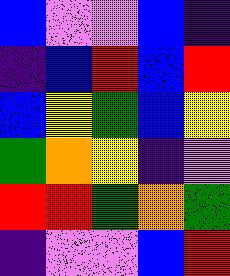[["blue", "violet", "violet", "blue", "indigo"], ["indigo", "blue", "red", "blue", "red"], ["blue", "yellow", "green", "blue", "yellow"], ["green", "orange", "yellow", "indigo", "violet"], ["red", "red", "green", "orange", "green"], ["indigo", "violet", "violet", "blue", "red"]]